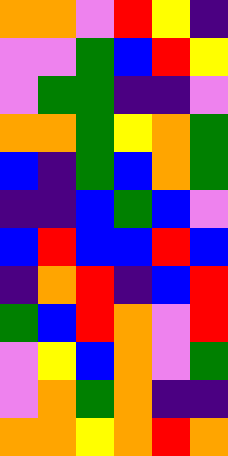[["orange", "orange", "violet", "red", "yellow", "indigo"], ["violet", "violet", "green", "blue", "red", "yellow"], ["violet", "green", "green", "indigo", "indigo", "violet"], ["orange", "orange", "green", "yellow", "orange", "green"], ["blue", "indigo", "green", "blue", "orange", "green"], ["indigo", "indigo", "blue", "green", "blue", "violet"], ["blue", "red", "blue", "blue", "red", "blue"], ["indigo", "orange", "red", "indigo", "blue", "red"], ["green", "blue", "red", "orange", "violet", "red"], ["violet", "yellow", "blue", "orange", "violet", "green"], ["violet", "orange", "green", "orange", "indigo", "indigo"], ["orange", "orange", "yellow", "orange", "red", "orange"]]